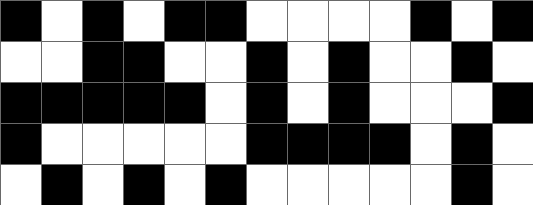[["black", "white", "black", "white", "black", "black", "white", "white", "white", "white", "black", "white", "black"], ["white", "white", "black", "black", "white", "white", "black", "white", "black", "white", "white", "black", "white"], ["black", "black", "black", "black", "black", "white", "black", "white", "black", "white", "white", "white", "black"], ["black", "white", "white", "white", "white", "white", "black", "black", "black", "black", "white", "black", "white"], ["white", "black", "white", "black", "white", "black", "white", "white", "white", "white", "white", "black", "white"]]